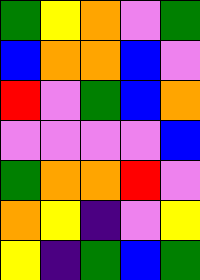[["green", "yellow", "orange", "violet", "green"], ["blue", "orange", "orange", "blue", "violet"], ["red", "violet", "green", "blue", "orange"], ["violet", "violet", "violet", "violet", "blue"], ["green", "orange", "orange", "red", "violet"], ["orange", "yellow", "indigo", "violet", "yellow"], ["yellow", "indigo", "green", "blue", "green"]]